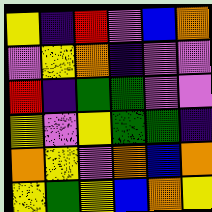[["yellow", "indigo", "red", "violet", "blue", "orange"], ["violet", "yellow", "orange", "indigo", "violet", "violet"], ["red", "indigo", "green", "green", "violet", "violet"], ["yellow", "violet", "yellow", "green", "green", "indigo"], ["orange", "yellow", "violet", "orange", "blue", "orange"], ["yellow", "green", "yellow", "blue", "orange", "yellow"]]